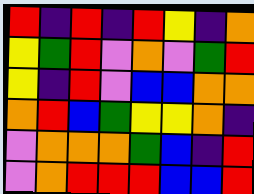[["red", "indigo", "red", "indigo", "red", "yellow", "indigo", "orange"], ["yellow", "green", "red", "violet", "orange", "violet", "green", "red"], ["yellow", "indigo", "red", "violet", "blue", "blue", "orange", "orange"], ["orange", "red", "blue", "green", "yellow", "yellow", "orange", "indigo"], ["violet", "orange", "orange", "orange", "green", "blue", "indigo", "red"], ["violet", "orange", "red", "red", "red", "blue", "blue", "red"]]